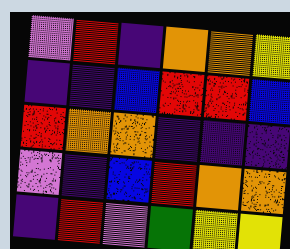[["violet", "red", "indigo", "orange", "orange", "yellow"], ["indigo", "indigo", "blue", "red", "red", "blue"], ["red", "orange", "orange", "indigo", "indigo", "indigo"], ["violet", "indigo", "blue", "red", "orange", "orange"], ["indigo", "red", "violet", "green", "yellow", "yellow"]]